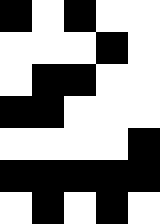[["black", "white", "black", "white", "white"], ["white", "white", "white", "black", "white"], ["white", "black", "black", "white", "white"], ["black", "black", "white", "white", "white"], ["white", "white", "white", "white", "black"], ["black", "black", "black", "black", "black"], ["white", "black", "white", "black", "white"]]